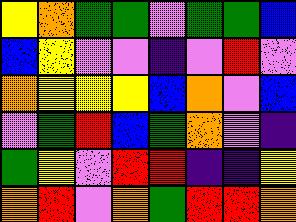[["yellow", "orange", "green", "green", "violet", "green", "green", "blue"], ["blue", "yellow", "violet", "violet", "indigo", "violet", "red", "violet"], ["orange", "yellow", "yellow", "yellow", "blue", "orange", "violet", "blue"], ["violet", "green", "red", "blue", "green", "orange", "violet", "indigo"], ["green", "yellow", "violet", "red", "red", "indigo", "indigo", "yellow"], ["orange", "red", "violet", "orange", "green", "red", "red", "orange"]]